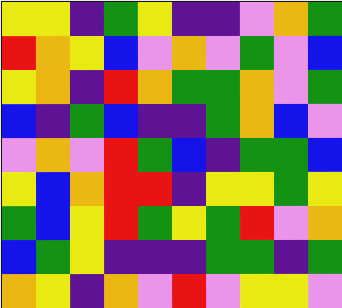[["yellow", "yellow", "indigo", "green", "yellow", "indigo", "indigo", "violet", "orange", "green"], ["red", "orange", "yellow", "blue", "violet", "orange", "violet", "green", "violet", "blue"], ["yellow", "orange", "indigo", "red", "orange", "green", "green", "orange", "violet", "green"], ["blue", "indigo", "green", "blue", "indigo", "indigo", "green", "orange", "blue", "violet"], ["violet", "orange", "violet", "red", "green", "blue", "indigo", "green", "green", "blue"], ["yellow", "blue", "orange", "red", "red", "indigo", "yellow", "yellow", "green", "yellow"], ["green", "blue", "yellow", "red", "green", "yellow", "green", "red", "violet", "orange"], ["blue", "green", "yellow", "indigo", "indigo", "indigo", "green", "green", "indigo", "green"], ["orange", "yellow", "indigo", "orange", "violet", "red", "violet", "yellow", "yellow", "violet"]]